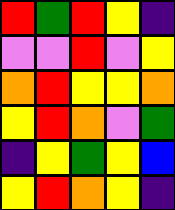[["red", "green", "red", "yellow", "indigo"], ["violet", "violet", "red", "violet", "yellow"], ["orange", "red", "yellow", "yellow", "orange"], ["yellow", "red", "orange", "violet", "green"], ["indigo", "yellow", "green", "yellow", "blue"], ["yellow", "red", "orange", "yellow", "indigo"]]